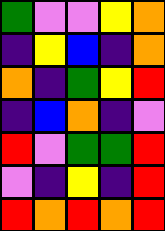[["green", "violet", "violet", "yellow", "orange"], ["indigo", "yellow", "blue", "indigo", "orange"], ["orange", "indigo", "green", "yellow", "red"], ["indigo", "blue", "orange", "indigo", "violet"], ["red", "violet", "green", "green", "red"], ["violet", "indigo", "yellow", "indigo", "red"], ["red", "orange", "red", "orange", "red"]]